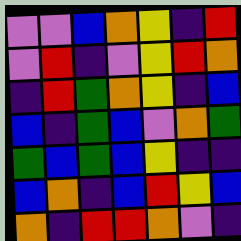[["violet", "violet", "blue", "orange", "yellow", "indigo", "red"], ["violet", "red", "indigo", "violet", "yellow", "red", "orange"], ["indigo", "red", "green", "orange", "yellow", "indigo", "blue"], ["blue", "indigo", "green", "blue", "violet", "orange", "green"], ["green", "blue", "green", "blue", "yellow", "indigo", "indigo"], ["blue", "orange", "indigo", "blue", "red", "yellow", "blue"], ["orange", "indigo", "red", "red", "orange", "violet", "indigo"]]